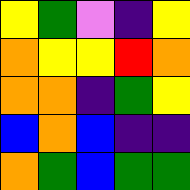[["yellow", "green", "violet", "indigo", "yellow"], ["orange", "yellow", "yellow", "red", "orange"], ["orange", "orange", "indigo", "green", "yellow"], ["blue", "orange", "blue", "indigo", "indigo"], ["orange", "green", "blue", "green", "green"]]